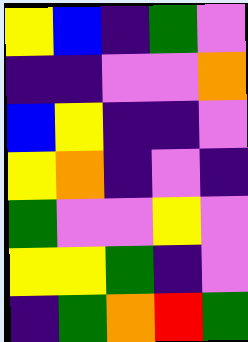[["yellow", "blue", "indigo", "green", "violet"], ["indigo", "indigo", "violet", "violet", "orange"], ["blue", "yellow", "indigo", "indigo", "violet"], ["yellow", "orange", "indigo", "violet", "indigo"], ["green", "violet", "violet", "yellow", "violet"], ["yellow", "yellow", "green", "indigo", "violet"], ["indigo", "green", "orange", "red", "green"]]